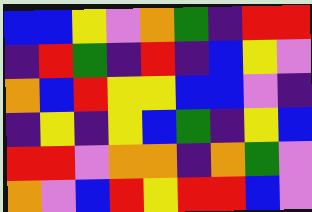[["blue", "blue", "yellow", "violet", "orange", "green", "indigo", "red", "red"], ["indigo", "red", "green", "indigo", "red", "indigo", "blue", "yellow", "violet"], ["orange", "blue", "red", "yellow", "yellow", "blue", "blue", "violet", "indigo"], ["indigo", "yellow", "indigo", "yellow", "blue", "green", "indigo", "yellow", "blue"], ["red", "red", "violet", "orange", "orange", "indigo", "orange", "green", "violet"], ["orange", "violet", "blue", "red", "yellow", "red", "red", "blue", "violet"]]